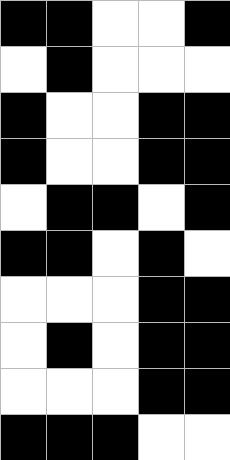[["black", "black", "white", "white", "black"], ["white", "black", "white", "white", "white"], ["black", "white", "white", "black", "black"], ["black", "white", "white", "black", "black"], ["white", "black", "black", "white", "black"], ["black", "black", "white", "black", "white"], ["white", "white", "white", "black", "black"], ["white", "black", "white", "black", "black"], ["white", "white", "white", "black", "black"], ["black", "black", "black", "white", "white"]]